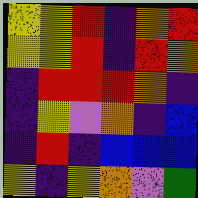[["yellow", "yellow", "red", "indigo", "orange", "red"], ["yellow", "yellow", "red", "indigo", "red", "orange"], ["indigo", "red", "red", "red", "orange", "indigo"], ["indigo", "yellow", "violet", "orange", "indigo", "blue"], ["indigo", "red", "indigo", "blue", "blue", "blue"], ["yellow", "indigo", "yellow", "orange", "violet", "green"]]